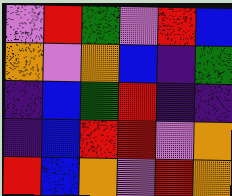[["violet", "red", "green", "violet", "red", "blue"], ["orange", "violet", "orange", "blue", "indigo", "green"], ["indigo", "blue", "green", "red", "indigo", "indigo"], ["indigo", "blue", "red", "red", "violet", "orange"], ["red", "blue", "orange", "violet", "red", "orange"]]